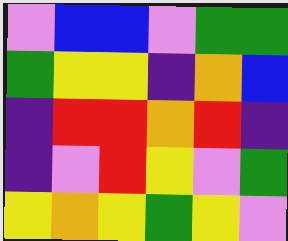[["violet", "blue", "blue", "violet", "green", "green"], ["green", "yellow", "yellow", "indigo", "orange", "blue"], ["indigo", "red", "red", "orange", "red", "indigo"], ["indigo", "violet", "red", "yellow", "violet", "green"], ["yellow", "orange", "yellow", "green", "yellow", "violet"]]